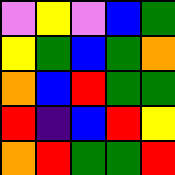[["violet", "yellow", "violet", "blue", "green"], ["yellow", "green", "blue", "green", "orange"], ["orange", "blue", "red", "green", "green"], ["red", "indigo", "blue", "red", "yellow"], ["orange", "red", "green", "green", "red"]]